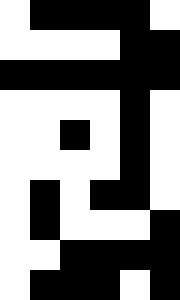[["white", "black", "black", "black", "black", "white"], ["white", "white", "white", "white", "black", "black"], ["black", "black", "black", "black", "black", "black"], ["white", "white", "white", "white", "black", "white"], ["white", "white", "black", "white", "black", "white"], ["white", "white", "white", "white", "black", "white"], ["white", "black", "white", "black", "black", "white"], ["white", "black", "white", "white", "white", "black"], ["white", "white", "black", "black", "black", "black"], ["white", "black", "black", "black", "white", "black"]]